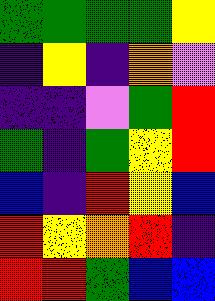[["green", "green", "green", "green", "yellow"], ["indigo", "yellow", "indigo", "orange", "violet"], ["indigo", "indigo", "violet", "green", "red"], ["green", "indigo", "green", "yellow", "red"], ["blue", "indigo", "red", "yellow", "blue"], ["red", "yellow", "orange", "red", "indigo"], ["red", "red", "green", "blue", "blue"]]